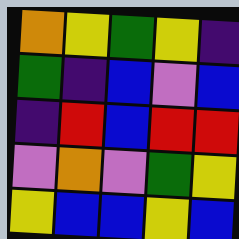[["orange", "yellow", "green", "yellow", "indigo"], ["green", "indigo", "blue", "violet", "blue"], ["indigo", "red", "blue", "red", "red"], ["violet", "orange", "violet", "green", "yellow"], ["yellow", "blue", "blue", "yellow", "blue"]]